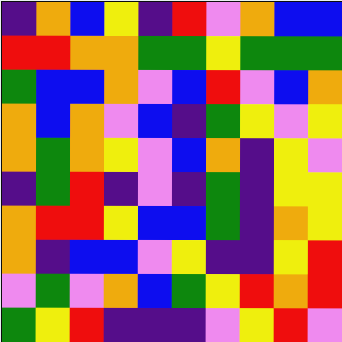[["indigo", "orange", "blue", "yellow", "indigo", "red", "violet", "orange", "blue", "blue"], ["red", "red", "orange", "orange", "green", "green", "yellow", "green", "green", "green"], ["green", "blue", "blue", "orange", "violet", "blue", "red", "violet", "blue", "orange"], ["orange", "blue", "orange", "violet", "blue", "indigo", "green", "yellow", "violet", "yellow"], ["orange", "green", "orange", "yellow", "violet", "blue", "orange", "indigo", "yellow", "violet"], ["indigo", "green", "red", "indigo", "violet", "indigo", "green", "indigo", "yellow", "yellow"], ["orange", "red", "red", "yellow", "blue", "blue", "green", "indigo", "orange", "yellow"], ["orange", "indigo", "blue", "blue", "violet", "yellow", "indigo", "indigo", "yellow", "red"], ["violet", "green", "violet", "orange", "blue", "green", "yellow", "red", "orange", "red"], ["green", "yellow", "red", "indigo", "indigo", "indigo", "violet", "yellow", "red", "violet"]]